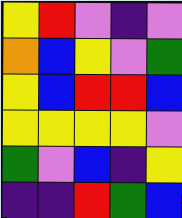[["yellow", "red", "violet", "indigo", "violet"], ["orange", "blue", "yellow", "violet", "green"], ["yellow", "blue", "red", "red", "blue"], ["yellow", "yellow", "yellow", "yellow", "violet"], ["green", "violet", "blue", "indigo", "yellow"], ["indigo", "indigo", "red", "green", "blue"]]